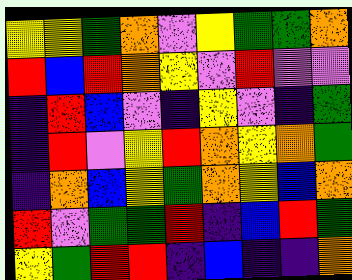[["yellow", "yellow", "green", "orange", "violet", "yellow", "green", "green", "orange"], ["red", "blue", "red", "orange", "yellow", "violet", "red", "violet", "violet"], ["indigo", "red", "blue", "violet", "indigo", "yellow", "violet", "indigo", "green"], ["indigo", "red", "violet", "yellow", "red", "orange", "yellow", "orange", "green"], ["indigo", "orange", "blue", "yellow", "green", "orange", "yellow", "blue", "orange"], ["red", "violet", "green", "green", "red", "indigo", "blue", "red", "green"], ["yellow", "green", "red", "red", "indigo", "blue", "indigo", "indigo", "orange"]]